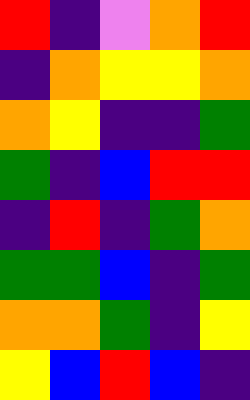[["red", "indigo", "violet", "orange", "red"], ["indigo", "orange", "yellow", "yellow", "orange"], ["orange", "yellow", "indigo", "indigo", "green"], ["green", "indigo", "blue", "red", "red"], ["indigo", "red", "indigo", "green", "orange"], ["green", "green", "blue", "indigo", "green"], ["orange", "orange", "green", "indigo", "yellow"], ["yellow", "blue", "red", "blue", "indigo"]]